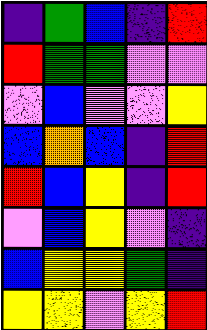[["indigo", "green", "blue", "indigo", "red"], ["red", "green", "green", "violet", "violet"], ["violet", "blue", "violet", "violet", "yellow"], ["blue", "orange", "blue", "indigo", "red"], ["red", "blue", "yellow", "indigo", "red"], ["violet", "blue", "yellow", "violet", "indigo"], ["blue", "yellow", "yellow", "green", "indigo"], ["yellow", "yellow", "violet", "yellow", "red"]]